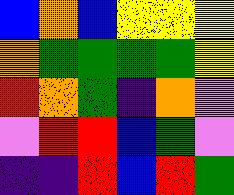[["blue", "orange", "blue", "yellow", "yellow", "yellow"], ["orange", "green", "green", "green", "green", "yellow"], ["red", "orange", "green", "indigo", "orange", "violet"], ["violet", "red", "red", "blue", "green", "violet"], ["indigo", "indigo", "red", "blue", "red", "green"]]